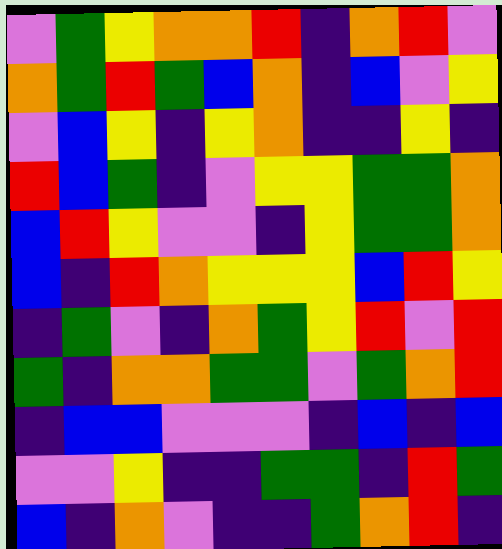[["violet", "green", "yellow", "orange", "orange", "red", "indigo", "orange", "red", "violet"], ["orange", "green", "red", "green", "blue", "orange", "indigo", "blue", "violet", "yellow"], ["violet", "blue", "yellow", "indigo", "yellow", "orange", "indigo", "indigo", "yellow", "indigo"], ["red", "blue", "green", "indigo", "violet", "yellow", "yellow", "green", "green", "orange"], ["blue", "red", "yellow", "violet", "violet", "indigo", "yellow", "green", "green", "orange"], ["blue", "indigo", "red", "orange", "yellow", "yellow", "yellow", "blue", "red", "yellow"], ["indigo", "green", "violet", "indigo", "orange", "green", "yellow", "red", "violet", "red"], ["green", "indigo", "orange", "orange", "green", "green", "violet", "green", "orange", "red"], ["indigo", "blue", "blue", "violet", "violet", "violet", "indigo", "blue", "indigo", "blue"], ["violet", "violet", "yellow", "indigo", "indigo", "green", "green", "indigo", "red", "green"], ["blue", "indigo", "orange", "violet", "indigo", "indigo", "green", "orange", "red", "indigo"]]